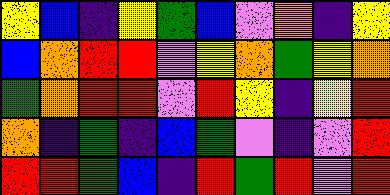[["yellow", "blue", "indigo", "yellow", "green", "blue", "violet", "orange", "indigo", "yellow"], ["blue", "orange", "red", "red", "violet", "yellow", "orange", "green", "yellow", "orange"], ["green", "orange", "red", "red", "violet", "red", "yellow", "indigo", "yellow", "red"], ["orange", "indigo", "green", "indigo", "blue", "green", "violet", "indigo", "violet", "red"], ["red", "red", "green", "blue", "indigo", "red", "green", "red", "violet", "red"]]